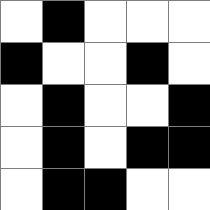[["white", "black", "white", "white", "white"], ["black", "white", "white", "black", "white"], ["white", "black", "white", "white", "black"], ["white", "black", "white", "black", "black"], ["white", "black", "black", "white", "white"]]